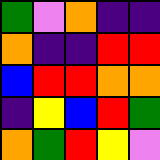[["green", "violet", "orange", "indigo", "indigo"], ["orange", "indigo", "indigo", "red", "red"], ["blue", "red", "red", "orange", "orange"], ["indigo", "yellow", "blue", "red", "green"], ["orange", "green", "red", "yellow", "violet"]]